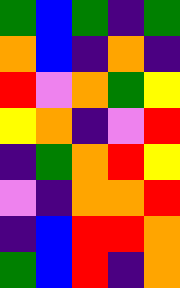[["green", "blue", "green", "indigo", "green"], ["orange", "blue", "indigo", "orange", "indigo"], ["red", "violet", "orange", "green", "yellow"], ["yellow", "orange", "indigo", "violet", "red"], ["indigo", "green", "orange", "red", "yellow"], ["violet", "indigo", "orange", "orange", "red"], ["indigo", "blue", "red", "red", "orange"], ["green", "blue", "red", "indigo", "orange"]]